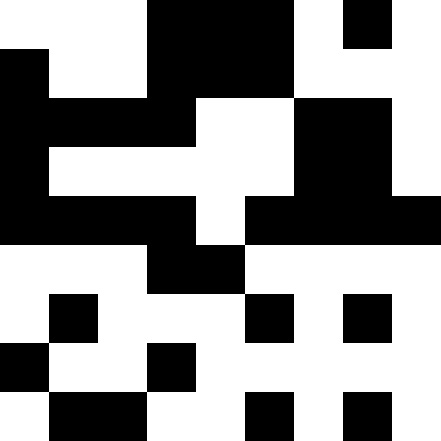[["white", "white", "white", "black", "black", "black", "white", "black", "white"], ["black", "white", "white", "black", "black", "black", "white", "white", "white"], ["black", "black", "black", "black", "white", "white", "black", "black", "white"], ["black", "white", "white", "white", "white", "white", "black", "black", "white"], ["black", "black", "black", "black", "white", "black", "black", "black", "black"], ["white", "white", "white", "black", "black", "white", "white", "white", "white"], ["white", "black", "white", "white", "white", "black", "white", "black", "white"], ["black", "white", "white", "black", "white", "white", "white", "white", "white"], ["white", "black", "black", "white", "white", "black", "white", "black", "white"]]